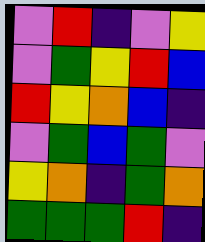[["violet", "red", "indigo", "violet", "yellow"], ["violet", "green", "yellow", "red", "blue"], ["red", "yellow", "orange", "blue", "indigo"], ["violet", "green", "blue", "green", "violet"], ["yellow", "orange", "indigo", "green", "orange"], ["green", "green", "green", "red", "indigo"]]